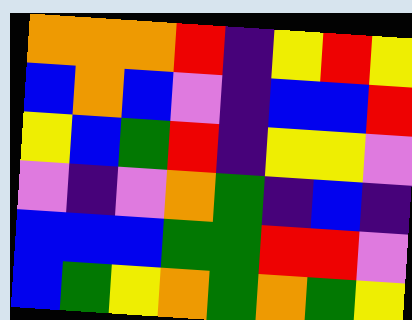[["orange", "orange", "orange", "red", "indigo", "yellow", "red", "yellow"], ["blue", "orange", "blue", "violet", "indigo", "blue", "blue", "red"], ["yellow", "blue", "green", "red", "indigo", "yellow", "yellow", "violet"], ["violet", "indigo", "violet", "orange", "green", "indigo", "blue", "indigo"], ["blue", "blue", "blue", "green", "green", "red", "red", "violet"], ["blue", "green", "yellow", "orange", "green", "orange", "green", "yellow"]]